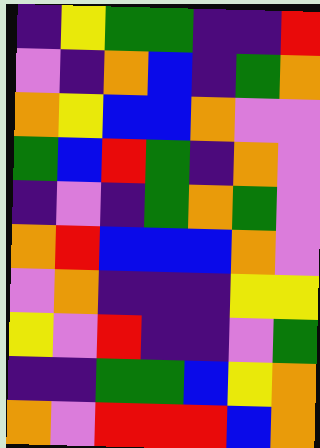[["indigo", "yellow", "green", "green", "indigo", "indigo", "red"], ["violet", "indigo", "orange", "blue", "indigo", "green", "orange"], ["orange", "yellow", "blue", "blue", "orange", "violet", "violet"], ["green", "blue", "red", "green", "indigo", "orange", "violet"], ["indigo", "violet", "indigo", "green", "orange", "green", "violet"], ["orange", "red", "blue", "blue", "blue", "orange", "violet"], ["violet", "orange", "indigo", "indigo", "indigo", "yellow", "yellow"], ["yellow", "violet", "red", "indigo", "indigo", "violet", "green"], ["indigo", "indigo", "green", "green", "blue", "yellow", "orange"], ["orange", "violet", "red", "red", "red", "blue", "orange"]]